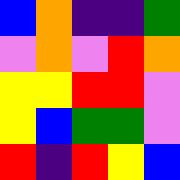[["blue", "orange", "indigo", "indigo", "green"], ["violet", "orange", "violet", "red", "orange"], ["yellow", "yellow", "red", "red", "violet"], ["yellow", "blue", "green", "green", "violet"], ["red", "indigo", "red", "yellow", "blue"]]